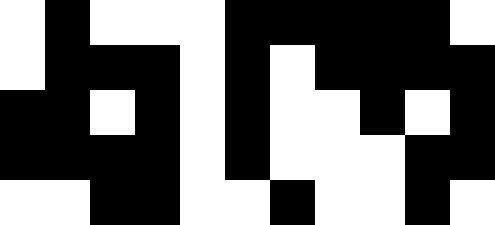[["white", "black", "white", "white", "white", "black", "black", "black", "black", "black", "white"], ["white", "black", "black", "black", "white", "black", "white", "black", "black", "black", "black"], ["black", "black", "white", "black", "white", "black", "white", "white", "black", "white", "black"], ["black", "black", "black", "black", "white", "black", "white", "white", "white", "black", "black"], ["white", "white", "black", "black", "white", "white", "black", "white", "white", "black", "white"]]